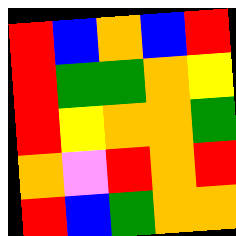[["red", "blue", "orange", "blue", "red"], ["red", "green", "green", "orange", "yellow"], ["red", "yellow", "orange", "orange", "green"], ["orange", "violet", "red", "orange", "red"], ["red", "blue", "green", "orange", "orange"]]